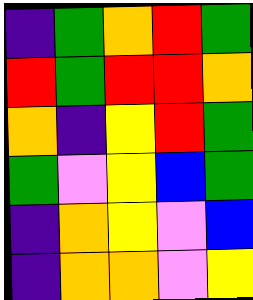[["indigo", "green", "orange", "red", "green"], ["red", "green", "red", "red", "orange"], ["orange", "indigo", "yellow", "red", "green"], ["green", "violet", "yellow", "blue", "green"], ["indigo", "orange", "yellow", "violet", "blue"], ["indigo", "orange", "orange", "violet", "yellow"]]